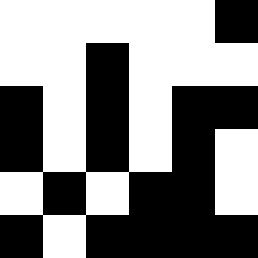[["white", "white", "white", "white", "white", "black"], ["white", "white", "black", "white", "white", "white"], ["black", "white", "black", "white", "black", "black"], ["black", "white", "black", "white", "black", "white"], ["white", "black", "white", "black", "black", "white"], ["black", "white", "black", "black", "black", "black"]]